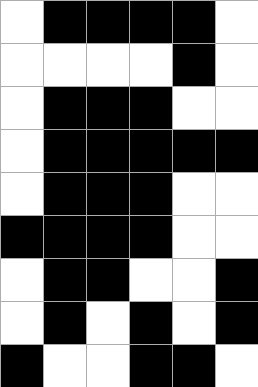[["white", "black", "black", "black", "black", "white"], ["white", "white", "white", "white", "black", "white"], ["white", "black", "black", "black", "white", "white"], ["white", "black", "black", "black", "black", "black"], ["white", "black", "black", "black", "white", "white"], ["black", "black", "black", "black", "white", "white"], ["white", "black", "black", "white", "white", "black"], ["white", "black", "white", "black", "white", "black"], ["black", "white", "white", "black", "black", "white"]]